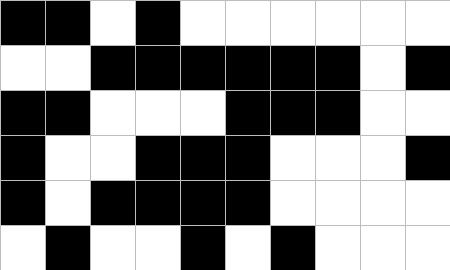[["black", "black", "white", "black", "white", "white", "white", "white", "white", "white"], ["white", "white", "black", "black", "black", "black", "black", "black", "white", "black"], ["black", "black", "white", "white", "white", "black", "black", "black", "white", "white"], ["black", "white", "white", "black", "black", "black", "white", "white", "white", "black"], ["black", "white", "black", "black", "black", "black", "white", "white", "white", "white"], ["white", "black", "white", "white", "black", "white", "black", "white", "white", "white"]]